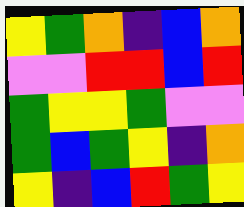[["yellow", "green", "orange", "indigo", "blue", "orange"], ["violet", "violet", "red", "red", "blue", "red"], ["green", "yellow", "yellow", "green", "violet", "violet"], ["green", "blue", "green", "yellow", "indigo", "orange"], ["yellow", "indigo", "blue", "red", "green", "yellow"]]